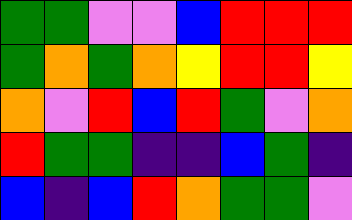[["green", "green", "violet", "violet", "blue", "red", "red", "red"], ["green", "orange", "green", "orange", "yellow", "red", "red", "yellow"], ["orange", "violet", "red", "blue", "red", "green", "violet", "orange"], ["red", "green", "green", "indigo", "indigo", "blue", "green", "indigo"], ["blue", "indigo", "blue", "red", "orange", "green", "green", "violet"]]